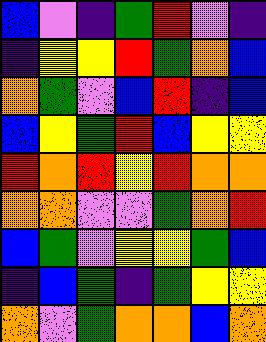[["blue", "violet", "indigo", "green", "red", "violet", "indigo"], ["indigo", "yellow", "yellow", "red", "green", "orange", "blue"], ["orange", "green", "violet", "blue", "red", "indigo", "blue"], ["blue", "yellow", "green", "red", "blue", "yellow", "yellow"], ["red", "orange", "red", "yellow", "red", "orange", "orange"], ["orange", "orange", "violet", "violet", "green", "orange", "red"], ["blue", "green", "violet", "yellow", "yellow", "green", "blue"], ["indigo", "blue", "green", "indigo", "green", "yellow", "yellow"], ["orange", "violet", "green", "orange", "orange", "blue", "orange"]]